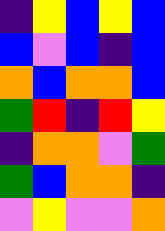[["indigo", "yellow", "blue", "yellow", "blue"], ["blue", "violet", "blue", "indigo", "blue"], ["orange", "blue", "orange", "orange", "blue"], ["green", "red", "indigo", "red", "yellow"], ["indigo", "orange", "orange", "violet", "green"], ["green", "blue", "orange", "orange", "indigo"], ["violet", "yellow", "violet", "violet", "orange"]]